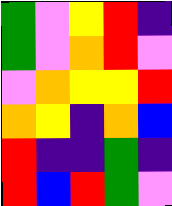[["green", "violet", "yellow", "red", "indigo"], ["green", "violet", "orange", "red", "violet"], ["violet", "orange", "yellow", "yellow", "red"], ["orange", "yellow", "indigo", "orange", "blue"], ["red", "indigo", "indigo", "green", "indigo"], ["red", "blue", "red", "green", "violet"]]